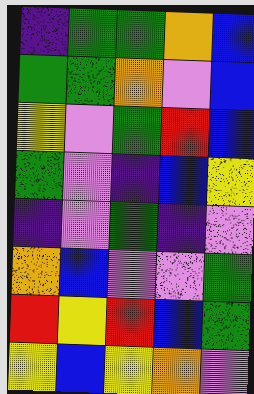[["indigo", "green", "green", "orange", "blue"], ["green", "green", "orange", "violet", "blue"], ["yellow", "violet", "green", "red", "blue"], ["green", "violet", "indigo", "blue", "yellow"], ["indigo", "violet", "green", "indigo", "violet"], ["orange", "blue", "violet", "violet", "green"], ["red", "yellow", "red", "blue", "green"], ["yellow", "blue", "yellow", "orange", "violet"]]